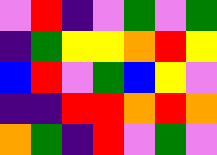[["violet", "red", "indigo", "violet", "green", "violet", "green"], ["indigo", "green", "yellow", "yellow", "orange", "red", "yellow"], ["blue", "red", "violet", "green", "blue", "yellow", "violet"], ["indigo", "indigo", "red", "red", "orange", "red", "orange"], ["orange", "green", "indigo", "red", "violet", "green", "violet"]]